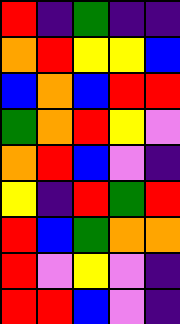[["red", "indigo", "green", "indigo", "indigo"], ["orange", "red", "yellow", "yellow", "blue"], ["blue", "orange", "blue", "red", "red"], ["green", "orange", "red", "yellow", "violet"], ["orange", "red", "blue", "violet", "indigo"], ["yellow", "indigo", "red", "green", "red"], ["red", "blue", "green", "orange", "orange"], ["red", "violet", "yellow", "violet", "indigo"], ["red", "red", "blue", "violet", "indigo"]]